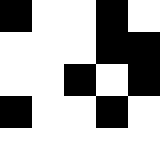[["black", "white", "white", "black", "white"], ["white", "white", "white", "black", "black"], ["white", "white", "black", "white", "black"], ["black", "white", "white", "black", "white"], ["white", "white", "white", "white", "white"]]